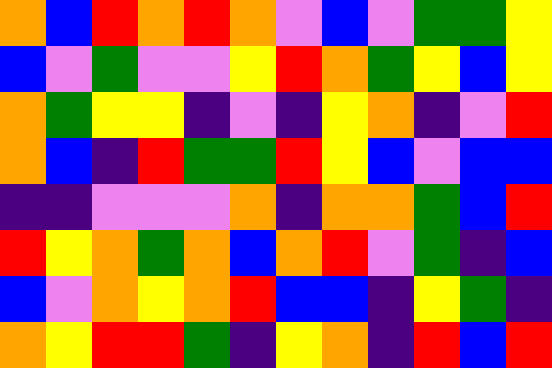[["orange", "blue", "red", "orange", "red", "orange", "violet", "blue", "violet", "green", "green", "yellow"], ["blue", "violet", "green", "violet", "violet", "yellow", "red", "orange", "green", "yellow", "blue", "yellow"], ["orange", "green", "yellow", "yellow", "indigo", "violet", "indigo", "yellow", "orange", "indigo", "violet", "red"], ["orange", "blue", "indigo", "red", "green", "green", "red", "yellow", "blue", "violet", "blue", "blue"], ["indigo", "indigo", "violet", "violet", "violet", "orange", "indigo", "orange", "orange", "green", "blue", "red"], ["red", "yellow", "orange", "green", "orange", "blue", "orange", "red", "violet", "green", "indigo", "blue"], ["blue", "violet", "orange", "yellow", "orange", "red", "blue", "blue", "indigo", "yellow", "green", "indigo"], ["orange", "yellow", "red", "red", "green", "indigo", "yellow", "orange", "indigo", "red", "blue", "red"]]